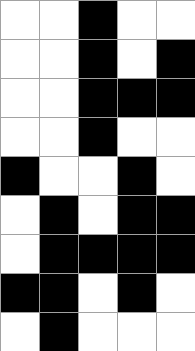[["white", "white", "black", "white", "white"], ["white", "white", "black", "white", "black"], ["white", "white", "black", "black", "black"], ["white", "white", "black", "white", "white"], ["black", "white", "white", "black", "white"], ["white", "black", "white", "black", "black"], ["white", "black", "black", "black", "black"], ["black", "black", "white", "black", "white"], ["white", "black", "white", "white", "white"]]